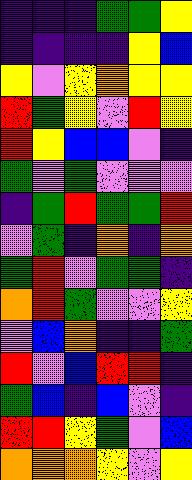[["indigo", "indigo", "indigo", "green", "green", "yellow"], ["indigo", "indigo", "indigo", "indigo", "yellow", "blue"], ["yellow", "violet", "yellow", "orange", "yellow", "yellow"], ["red", "green", "yellow", "violet", "red", "yellow"], ["red", "yellow", "blue", "blue", "violet", "indigo"], ["green", "violet", "green", "violet", "violet", "violet"], ["indigo", "green", "red", "green", "green", "red"], ["violet", "green", "indigo", "orange", "indigo", "orange"], ["green", "red", "violet", "green", "green", "indigo"], ["orange", "red", "green", "violet", "violet", "yellow"], ["violet", "blue", "orange", "indigo", "indigo", "green"], ["red", "violet", "blue", "red", "red", "indigo"], ["green", "blue", "indigo", "blue", "violet", "indigo"], ["red", "red", "yellow", "green", "violet", "blue"], ["orange", "orange", "orange", "yellow", "violet", "yellow"]]